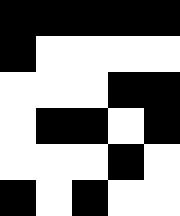[["black", "black", "black", "black", "black"], ["black", "white", "white", "white", "white"], ["white", "white", "white", "black", "black"], ["white", "black", "black", "white", "black"], ["white", "white", "white", "black", "white"], ["black", "white", "black", "white", "white"]]